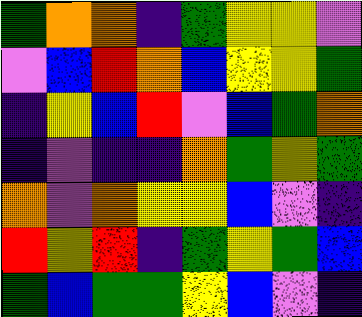[["green", "orange", "orange", "indigo", "green", "yellow", "yellow", "violet"], ["violet", "blue", "red", "orange", "blue", "yellow", "yellow", "green"], ["indigo", "yellow", "blue", "red", "violet", "blue", "green", "orange"], ["indigo", "violet", "indigo", "indigo", "orange", "green", "yellow", "green"], ["orange", "violet", "orange", "yellow", "yellow", "blue", "violet", "indigo"], ["red", "yellow", "red", "indigo", "green", "yellow", "green", "blue"], ["green", "blue", "green", "green", "yellow", "blue", "violet", "indigo"]]